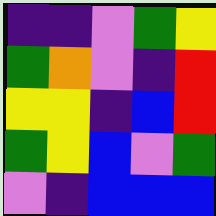[["indigo", "indigo", "violet", "green", "yellow"], ["green", "orange", "violet", "indigo", "red"], ["yellow", "yellow", "indigo", "blue", "red"], ["green", "yellow", "blue", "violet", "green"], ["violet", "indigo", "blue", "blue", "blue"]]